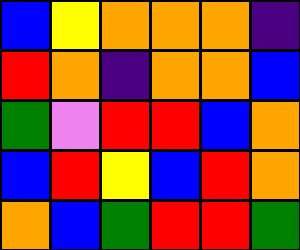[["blue", "yellow", "orange", "orange", "orange", "indigo"], ["red", "orange", "indigo", "orange", "orange", "blue"], ["green", "violet", "red", "red", "blue", "orange"], ["blue", "red", "yellow", "blue", "red", "orange"], ["orange", "blue", "green", "red", "red", "green"]]